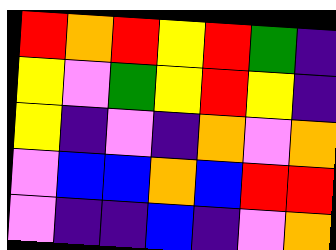[["red", "orange", "red", "yellow", "red", "green", "indigo"], ["yellow", "violet", "green", "yellow", "red", "yellow", "indigo"], ["yellow", "indigo", "violet", "indigo", "orange", "violet", "orange"], ["violet", "blue", "blue", "orange", "blue", "red", "red"], ["violet", "indigo", "indigo", "blue", "indigo", "violet", "orange"]]